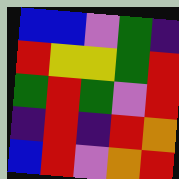[["blue", "blue", "violet", "green", "indigo"], ["red", "yellow", "yellow", "green", "red"], ["green", "red", "green", "violet", "red"], ["indigo", "red", "indigo", "red", "orange"], ["blue", "red", "violet", "orange", "red"]]